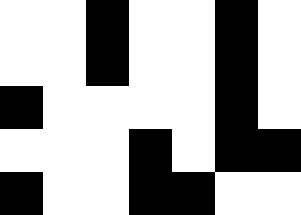[["white", "white", "black", "white", "white", "black", "white"], ["white", "white", "black", "white", "white", "black", "white"], ["black", "white", "white", "white", "white", "black", "white"], ["white", "white", "white", "black", "white", "black", "black"], ["black", "white", "white", "black", "black", "white", "white"]]